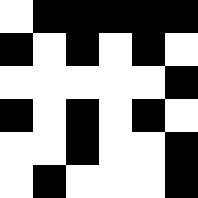[["white", "black", "black", "black", "black", "black"], ["black", "white", "black", "white", "black", "white"], ["white", "white", "white", "white", "white", "black"], ["black", "white", "black", "white", "black", "white"], ["white", "white", "black", "white", "white", "black"], ["white", "black", "white", "white", "white", "black"]]